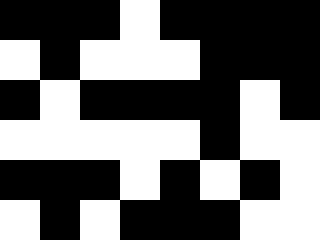[["black", "black", "black", "white", "black", "black", "black", "black"], ["white", "black", "white", "white", "white", "black", "black", "black"], ["black", "white", "black", "black", "black", "black", "white", "black"], ["white", "white", "white", "white", "white", "black", "white", "white"], ["black", "black", "black", "white", "black", "white", "black", "white"], ["white", "black", "white", "black", "black", "black", "white", "white"]]